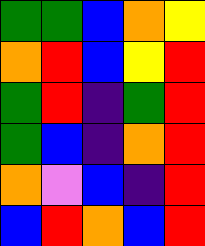[["green", "green", "blue", "orange", "yellow"], ["orange", "red", "blue", "yellow", "red"], ["green", "red", "indigo", "green", "red"], ["green", "blue", "indigo", "orange", "red"], ["orange", "violet", "blue", "indigo", "red"], ["blue", "red", "orange", "blue", "red"]]